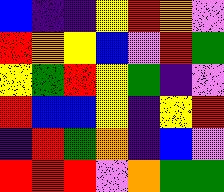[["blue", "indigo", "indigo", "yellow", "red", "orange", "violet"], ["red", "orange", "yellow", "blue", "violet", "red", "green"], ["yellow", "green", "red", "yellow", "green", "indigo", "violet"], ["red", "blue", "blue", "yellow", "indigo", "yellow", "red"], ["indigo", "red", "green", "orange", "indigo", "blue", "violet"], ["red", "red", "red", "violet", "orange", "green", "green"]]